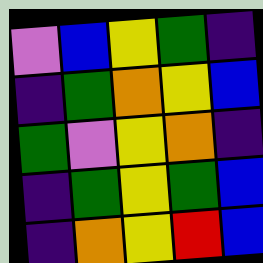[["violet", "blue", "yellow", "green", "indigo"], ["indigo", "green", "orange", "yellow", "blue"], ["green", "violet", "yellow", "orange", "indigo"], ["indigo", "green", "yellow", "green", "blue"], ["indigo", "orange", "yellow", "red", "blue"]]